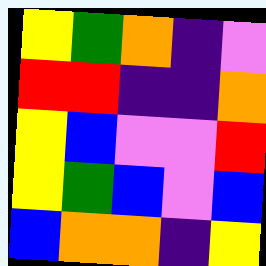[["yellow", "green", "orange", "indigo", "violet"], ["red", "red", "indigo", "indigo", "orange"], ["yellow", "blue", "violet", "violet", "red"], ["yellow", "green", "blue", "violet", "blue"], ["blue", "orange", "orange", "indigo", "yellow"]]